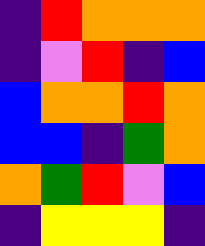[["indigo", "red", "orange", "orange", "orange"], ["indigo", "violet", "red", "indigo", "blue"], ["blue", "orange", "orange", "red", "orange"], ["blue", "blue", "indigo", "green", "orange"], ["orange", "green", "red", "violet", "blue"], ["indigo", "yellow", "yellow", "yellow", "indigo"]]